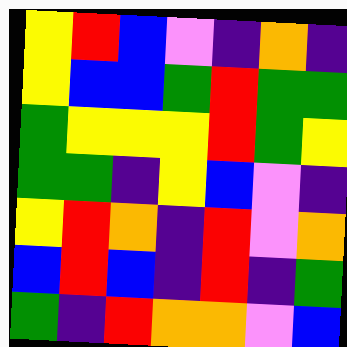[["yellow", "red", "blue", "violet", "indigo", "orange", "indigo"], ["yellow", "blue", "blue", "green", "red", "green", "green"], ["green", "yellow", "yellow", "yellow", "red", "green", "yellow"], ["green", "green", "indigo", "yellow", "blue", "violet", "indigo"], ["yellow", "red", "orange", "indigo", "red", "violet", "orange"], ["blue", "red", "blue", "indigo", "red", "indigo", "green"], ["green", "indigo", "red", "orange", "orange", "violet", "blue"]]